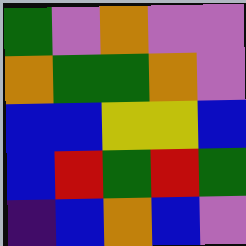[["green", "violet", "orange", "violet", "violet"], ["orange", "green", "green", "orange", "violet"], ["blue", "blue", "yellow", "yellow", "blue"], ["blue", "red", "green", "red", "green"], ["indigo", "blue", "orange", "blue", "violet"]]